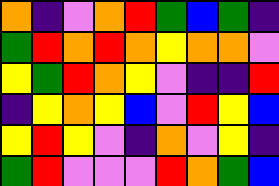[["orange", "indigo", "violet", "orange", "red", "green", "blue", "green", "indigo"], ["green", "red", "orange", "red", "orange", "yellow", "orange", "orange", "violet"], ["yellow", "green", "red", "orange", "yellow", "violet", "indigo", "indigo", "red"], ["indigo", "yellow", "orange", "yellow", "blue", "violet", "red", "yellow", "blue"], ["yellow", "red", "yellow", "violet", "indigo", "orange", "violet", "yellow", "indigo"], ["green", "red", "violet", "violet", "violet", "red", "orange", "green", "blue"]]